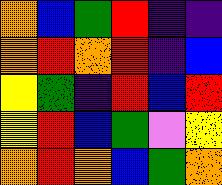[["orange", "blue", "green", "red", "indigo", "indigo"], ["orange", "red", "orange", "red", "indigo", "blue"], ["yellow", "green", "indigo", "red", "blue", "red"], ["yellow", "red", "blue", "green", "violet", "yellow"], ["orange", "red", "orange", "blue", "green", "orange"]]